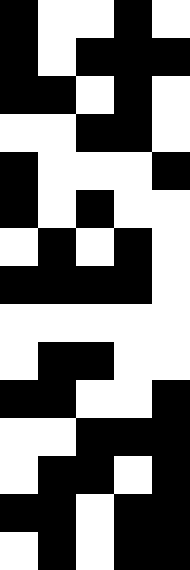[["black", "white", "white", "black", "white"], ["black", "white", "black", "black", "black"], ["black", "black", "white", "black", "white"], ["white", "white", "black", "black", "white"], ["black", "white", "white", "white", "black"], ["black", "white", "black", "white", "white"], ["white", "black", "white", "black", "white"], ["black", "black", "black", "black", "white"], ["white", "white", "white", "white", "white"], ["white", "black", "black", "white", "white"], ["black", "black", "white", "white", "black"], ["white", "white", "black", "black", "black"], ["white", "black", "black", "white", "black"], ["black", "black", "white", "black", "black"], ["white", "black", "white", "black", "black"]]